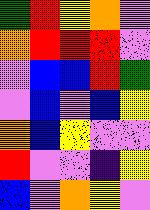[["green", "red", "yellow", "orange", "violet"], ["orange", "red", "red", "red", "violet"], ["violet", "blue", "blue", "red", "green"], ["violet", "blue", "violet", "blue", "yellow"], ["orange", "blue", "yellow", "violet", "violet"], ["red", "violet", "violet", "indigo", "yellow"], ["blue", "violet", "orange", "yellow", "violet"]]